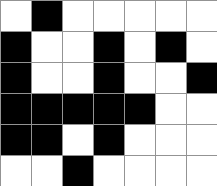[["white", "black", "white", "white", "white", "white", "white"], ["black", "white", "white", "black", "white", "black", "white"], ["black", "white", "white", "black", "white", "white", "black"], ["black", "black", "black", "black", "black", "white", "white"], ["black", "black", "white", "black", "white", "white", "white"], ["white", "white", "black", "white", "white", "white", "white"]]